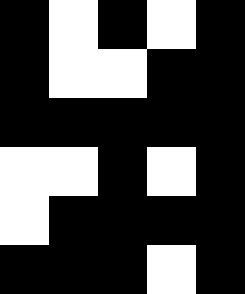[["black", "white", "black", "white", "black"], ["black", "white", "white", "black", "black"], ["black", "black", "black", "black", "black"], ["white", "white", "black", "white", "black"], ["white", "black", "black", "black", "black"], ["black", "black", "black", "white", "black"]]